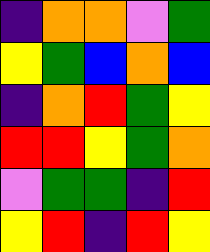[["indigo", "orange", "orange", "violet", "green"], ["yellow", "green", "blue", "orange", "blue"], ["indigo", "orange", "red", "green", "yellow"], ["red", "red", "yellow", "green", "orange"], ["violet", "green", "green", "indigo", "red"], ["yellow", "red", "indigo", "red", "yellow"]]